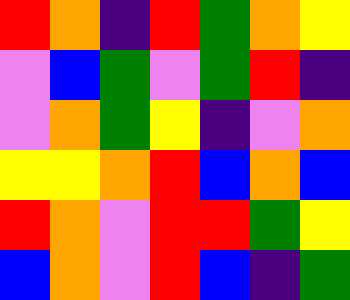[["red", "orange", "indigo", "red", "green", "orange", "yellow"], ["violet", "blue", "green", "violet", "green", "red", "indigo"], ["violet", "orange", "green", "yellow", "indigo", "violet", "orange"], ["yellow", "yellow", "orange", "red", "blue", "orange", "blue"], ["red", "orange", "violet", "red", "red", "green", "yellow"], ["blue", "orange", "violet", "red", "blue", "indigo", "green"]]